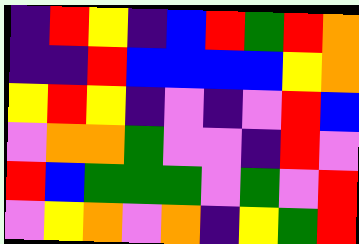[["indigo", "red", "yellow", "indigo", "blue", "red", "green", "red", "orange"], ["indigo", "indigo", "red", "blue", "blue", "blue", "blue", "yellow", "orange"], ["yellow", "red", "yellow", "indigo", "violet", "indigo", "violet", "red", "blue"], ["violet", "orange", "orange", "green", "violet", "violet", "indigo", "red", "violet"], ["red", "blue", "green", "green", "green", "violet", "green", "violet", "red"], ["violet", "yellow", "orange", "violet", "orange", "indigo", "yellow", "green", "red"]]